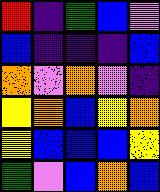[["red", "indigo", "green", "blue", "violet"], ["blue", "indigo", "indigo", "indigo", "blue"], ["orange", "violet", "orange", "violet", "indigo"], ["yellow", "orange", "blue", "yellow", "orange"], ["yellow", "blue", "blue", "blue", "yellow"], ["green", "violet", "blue", "orange", "blue"]]